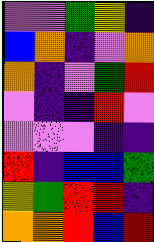[["violet", "violet", "green", "yellow", "indigo"], ["blue", "orange", "indigo", "violet", "orange"], ["orange", "indigo", "violet", "green", "red"], ["violet", "indigo", "indigo", "red", "violet"], ["violet", "violet", "violet", "indigo", "indigo"], ["red", "indigo", "blue", "blue", "green"], ["yellow", "green", "red", "red", "indigo"], ["orange", "orange", "red", "blue", "red"]]